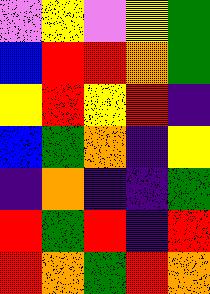[["violet", "yellow", "violet", "yellow", "green"], ["blue", "red", "red", "orange", "green"], ["yellow", "red", "yellow", "red", "indigo"], ["blue", "green", "orange", "indigo", "yellow"], ["indigo", "orange", "indigo", "indigo", "green"], ["red", "green", "red", "indigo", "red"], ["red", "orange", "green", "red", "orange"]]